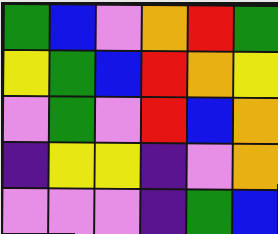[["green", "blue", "violet", "orange", "red", "green"], ["yellow", "green", "blue", "red", "orange", "yellow"], ["violet", "green", "violet", "red", "blue", "orange"], ["indigo", "yellow", "yellow", "indigo", "violet", "orange"], ["violet", "violet", "violet", "indigo", "green", "blue"]]